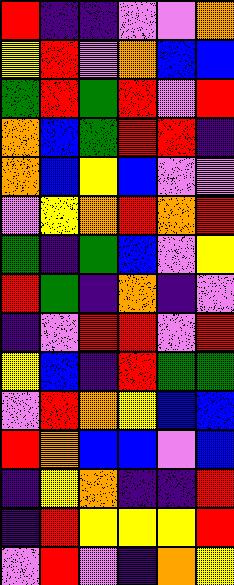[["red", "indigo", "indigo", "violet", "violet", "orange"], ["yellow", "red", "violet", "orange", "blue", "blue"], ["green", "red", "green", "red", "violet", "red"], ["orange", "blue", "green", "red", "red", "indigo"], ["orange", "blue", "yellow", "blue", "violet", "violet"], ["violet", "yellow", "orange", "red", "orange", "red"], ["green", "indigo", "green", "blue", "violet", "yellow"], ["red", "green", "indigo", "orange", "indigo", "violet"], ["indigo", "violet", "red", "red", "violet", "red"], ["yellow", "blue", "indigo", "red", "green", "green"], ["violet", "red", "orange", "yellow", "blue", "blue"], ["red", "orange", "blue", "blue", "violet", "blue"], ["indigo", "yellow", "orange", "indigo", "indigo", "red"], ["indigo", "red", "yellow", "yellow", "yellow", "red"], ["violet", "red", "violet", "indigo", "orange", "yellow"]]